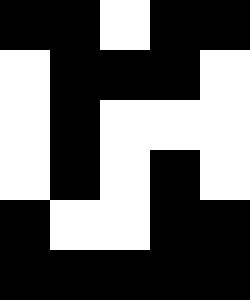[["black", "black", "white", "black", "black"], ["white", "black", "black", "black", "white"], ["white", "black", "white", "white", "white"], ["white", "black", "white", "black", "white"], ["black", "white", "white", "black", "black"], ["black", "black", "black", "black", "black"]]